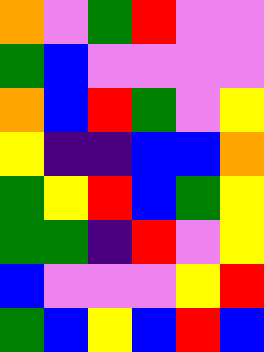[["orange", "violet", "green", "red", "violet", "violet"], ["green", "blue", "violet", "violet", "violet", "violet"], ["orange", "blue", "red", "green", "violet", "yellow"], ["yellow", "indigo", "indigo", "blue", "blue", "orange"], ["green", "yellow", "red", "blue", "green", "yellow"], ["green", "green", "indigo", "red", "violet", "yellow"], ["blue", "violet", "violet", "violet", "yellow", "red"], ["green", "blue", "yellow", "blue", "red", "blue"]]